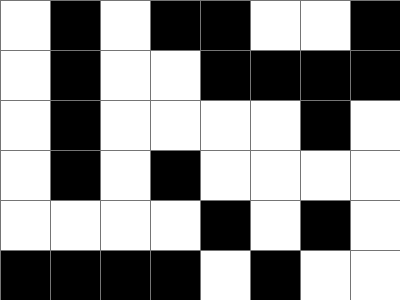[["white", "black", "white", "black", "black", "white", "white", "black"], ["white", "black", "white", "white", "black", "black", "black", "black"], ["white", "black", "white", "white", "white", "white", "black", "white"], ["white", "black", "white", "black", "white", "white", "white", "white"], ["white", "white", "white", "white", "black", "white", "black", "white"], ["black", "black", "black", "black", "white", "black", "white", "white"]]